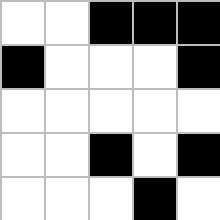[["white", "white", "black", "black", "black"], ["black", "white", "white", "white", "black"], ["white", "white", "white", "white", "white"], ["white", "white", "black", "white", "black"], ["white", "white", "white", "black", "white"]]